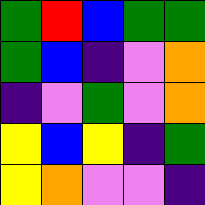[["green", "red", "blue", "green", "green"], ["green", "blue", "indigo", "violet", "orange"], ["indigo", "violet", "green", "violet", "orange"], ["yellow", "blue", "yellow", "indigo", "green"], ["yellow", "orange", "violet", "violet", "indigo"]]